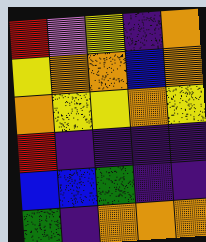[["red", "violet", "yellow", "indigo", "orange"], ["yellow", "orange", "orange", "blue", "orange"], ["orange", "yellow", "yellow", "orange", "yellow"], ["red", "indigo", "indigo", "indigo", "indigo"], ["blue", "blue", "green", "indigo", "indigo"], ["green", "indigo", "orange", "orange", "orange"]]